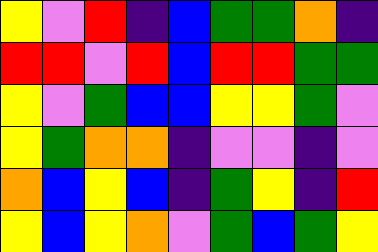[["yellow", "violet", "red", "indigo", "blue", "green", "green", "orange", "indigo"], ["red", "red", "violet", "red", "blue", "red", "red", "green", "green"], ["yellow", "violet", "green", "blue", "blue", "yellow", "yellow", "green", "violet"], ["yellow", "green", "orange", "orange", "indigo", "violet", "violet", "indigo", "violet"], ["orange", "blue", "yellow", "blue", "indigo", "green", "yellow", "indigo", "red"], ["yellow", "blue", "yellow", "orange", "violet", "green", "blue", "green", "yellow"]]